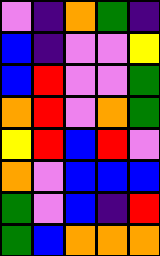[["violet", "indigo", "orange", "green", "indigo"], ["blue", "indigo", "violet", "violet", "yellow"], ["blue", "red", "violet", "violet", "green"], ["orange", "red", "violet", "orange", "green"], ["yellow", "red", "blue", "red", "violet"], ["orange", "violet", "blue", "blue", "blue"], ["green", "violet", "blue", "indigo", "red"], ["green", "blue", "orange", "orange", "orange"]]